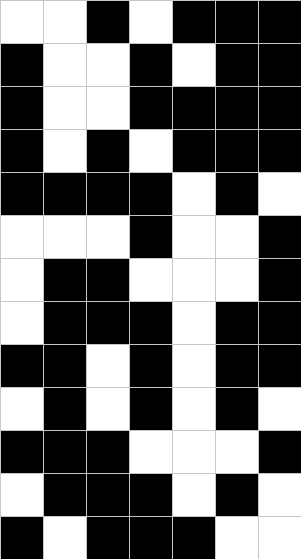[["white", "white", "black", "white", "black", "black", "black"], ["black", "white", "white", "black", "white", "black", "black"], ["black", "white", "white", "black", "black", "black", "black"], ["black", "white", "black", "white", "black", "black", "black"], ["black", "black", "black", "black", "white", "black", "white"], ["white", "white", "white", "black", "white", "white", "black"], ["white", "black", "black", "white", "white", "white", "black"], ["white", "black", "black", "black", "white", "black", "black"], ["black", "black", "white", "black", "white", "black", "black"], ["white", "black", "white", "black", "white", "black", "white"], ["black", "black", "black", "white", "white", "white", "black"], ["white", "black", "black", "black", "white", "black", "white"], ["black", "white", "black", "black", "black", "white", "white"]]